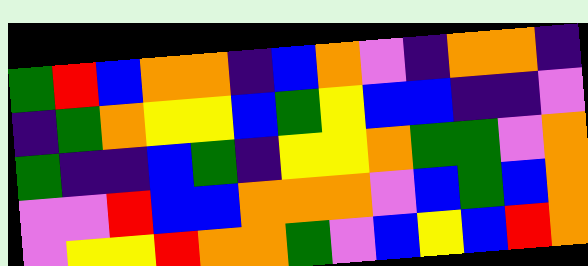[["green", "red", "blue", "orange", "orange", "indigo", "blue", "orange", "violet", "indigo", "orange", "orange", "indigo"], ["indigo", "green", "orange", "yellow", "yellow", "blue", "green", "yellow", "blue", "blue", "indigo", "indigo", "violet"], ["green", "indigo", "indigo", "blue", "green", "indigo", "yellow", "yellow", "orange", "green", "green", "violet", "orange"], ["violet", "violet", "red", "blue", "blue", "orange", "orange", "orange", "violet", "blue", "green", "blue", "orange"], ["violet", "yellow", "yellow", "red", "orange", "orange", "green", "violet", "blue", "yellow", "blue", "red", "orange"]]